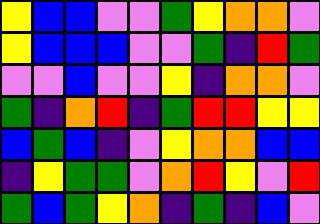[["yellow", "blue", "blue", "violet", "violet", "green", "yellow", "orange", "orange", "violet"], ["yellow", "blue", "blue", "blue", "violet", "violet", "green", "indigo", "red", "green"], ["violet", "violet", "blue", "violet", "violet", "yellow", "indigo", "orange", "orange", "violet"], ["green", "indigo", "orange", "red", "indigo", "green", "red", "red", "yellow", "yellow"], ["blue", "green", "blue", "indigo", "violet", "yellow", "orange", "orange", "blue", "blue"], ["indigo", "yellow", "green", "green", "violet", "orange", "red", "yellow", "violet", "red"], ["green", "blue", "green", "yellow", "orange", "indigo", "green", "indigo", "blue", "violet"]]